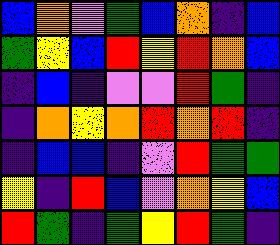[["blue", "orange", "violet", "green", "blue", "orange", "indigo", "blue"], ["green", "yellow", "blue", "red", "yellow", "red", "orange", "blue"], ["indigo", "blue", "indigo", "violet", "violet", "red", "green", "indigo"], ["indigo", "orange", "yellow", "orange", "red", "orange", "red", "indigo"], ["indigo", "blue", "blue", "indigo", "violet", "red", "green", "green"], ["yellow", "indigo", "red", "blue", "violet", "orange", "yellow", "blue"], ["red", "green", "indigo", "green", "yellow", "red", "green", "indigo"]]